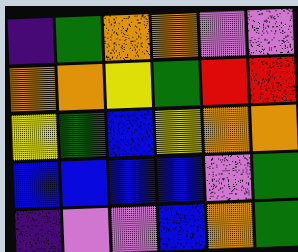[["indigo", "green", "orange", "orange", "violet", "violet"], ["orange", "orange", "yellow", "green", "red", "red"], ["yellow", "green", "blue", "yellow", "orange", "orange"], ["blue", "blue", "blue", "blue", "violet", "green"], ["indigo", "violet", "violet", "blue", "orange", "green"]]